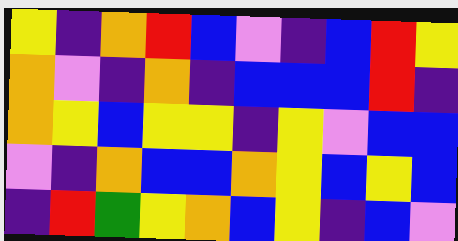[["yellow", "indigo", "orange", "red", "blue", "violet", "indigo", "blue", "red", "yellow"], ["orange", "violet", "indigo", "orange", "indigo", "blue", "blue", "blue", "red", "indigo"], ["orange", "yellow", "blue", "yellow", "yellow", "indigo", "yellow", "violet", "blue", "blue"], ["violet", "indigo", "orange", "blue", "blue", "orange", "yellow", "blue", "yellow", "blue"], ["indigo", "red", "green", "yellow", "orange", "blue", "yellow", "indigo", "blue", "violet"]]